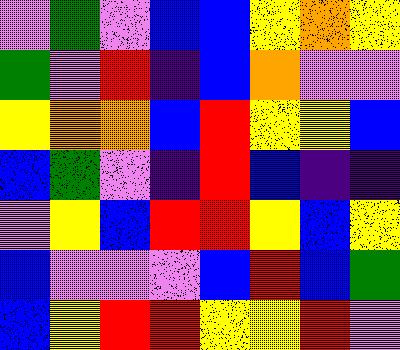[["violet", "green", "violet", "blue", "blue", "yellow", "orange", "yellow"], ["green", "violet", "red", "indigo", "blue", "orange", "violet", "violet"], ["yellow", "orange", "orange", "blue", "red", "yellow", "yellow", "blue"], ["blue", "green", "violet", "indigo", "red", "blue", "indigo", "indigo"], ["violet", "yellow", "blue", "red", "red", "yellow", "blue", "yellow"], ["blue", "violet", "violet", "violet", "blue", "red", "blue", "green"], ["blue", "yellow", "red", "red", "yellow", "yellow", "red", "violet"]]